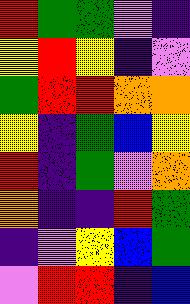[["red", "green", "green", "violet", "indigo"], ["yellow", "red", "yellow", "indigo", "violet"], ["green", "red", "red", "orange", "orange"], ["yellow", "indigo", "green", "blue", "yellow"], ["red", "indigo", "green", "violet", "orange"], ["orange", "indigo", "indigo", "red", "green"], ["indigo", "violet", "yellow", "blue", "green"], ["violet", "red", "red", "indigo", "blue"]]